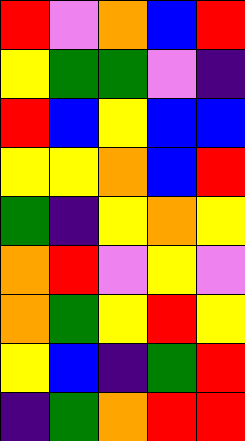[["red", "violet", "orange", "blue", "red"], ["yellow", "green", "green", "violet", "indigo"], ["red", "blue", "yellow", "blue", "blue"], ["yellow", "yellow", "orange", "blue", "red"], ["green", "indigo", "yellow", "orange", "yellow"], ["orange", "red", "violet", "yellow", "violet"], ["orange", "green", "yellow", "red", "yellow"], ["yellow", "blue", "indigo", "green", "red"], ["indigo", "green", "orange", "red", "red"]]